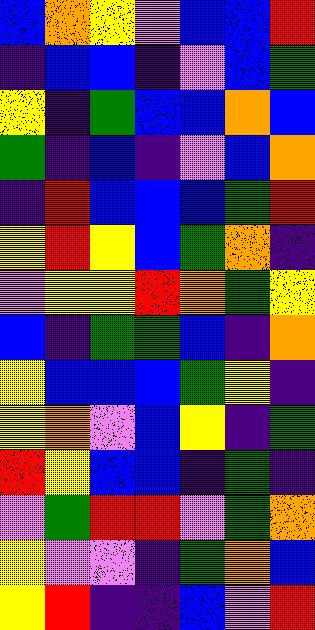[["blue", "orange", "yellow", "violet", "blue", "blue", "red"], ["indigo", "blue", "blue", "indigo", "violet", "blue", "green"], ["yellow", "indigo", "green", "blue", "blue", "orange", "blue"], ["green", "indigo", "blue", "indigo", "violet", "blue", "orange"], ["indigo", "red", "blue", "blue", "blue", "green", "red"], ["yellow", "red", "yellow", "blue", "green", "orange", "indigo"], ["violet", "yellow", "yellow", "red", "orange", "green", "yellow"], ["blue", "indigo", "green", "green", "blue", "indigo", "orange"], ["yellow", "blue", "blue", "blue", "green", "yellow", "indigo"], ["yellow", "orange", "violet", "blue", "yellow", "indigo", "green"], ["red", "yellow", "blue", "blue", "indigo", "green", "indigo"], ["violet", "green", "red", "red", "violet", "green", "orange"], ["yellow", "violet", "violet", "indigo", "green", "orange", "blue"], ["yellow", "red", "indigo", "indigo", "blue", "violet", "red"]]